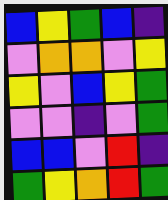[["blue", "yellow", "green", "blue", "indigo"], ["violet", "orange", "orange", "violet", "yellow"], ["yellow", "violet", "blue", "yellow", "green"], ["violet", "violet", "indigo", "violet", "green"], ["blue", "blue", "violet", "red", "indigo"], ["green", "yellow", "orange", "red", "green"]]